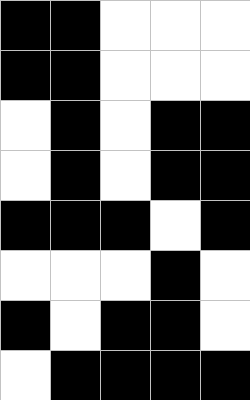[["black", "black", "white", "white", "white"], ["black", "black", "white", "white", "white"], ["white", "black", "white", "black", "black"], ["white", "black", "white", "black", "black"], ["black", "black", "black", "white", "black"], ["white", "white", "white", "black", "white"], ["black", "white", "black", "black", "white"], ["white", "black", "black", "black", "black"]]